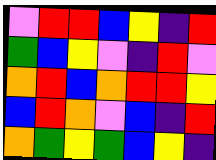[["violet", "red", "red", "blue", "yellow", "indigo", "red"], ["green", "blue", "yellow", "violet", "indigo", "red", "violet"], ["orange", "red", "blue", "orange", "red", "red", "yellow"], ["blue", "red", "orange", "violet", "blue", "indigo", "red"], ["orange", "green", "yellow", "green", "blue", "yellow", "indigo"]]